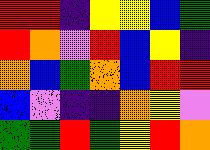[["red", "red", "indigo", "yellow", "yellow", "blue", "green"], ["red", "orange", "violet", "red", "blue", "yellow", "indigo"], ["orange", "blue", "green", "orange", "blue", "red", "red"], ["blue", "violet", "indigo", "indigo", "orange", "yellow", "violet"], ["green", "green", "red", "green", "yellow", "red", "orange"]]